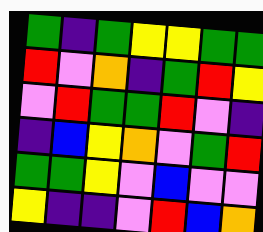[["green", "indigo", "green", "yellow", "yellow", "green", "green"], ["red", "violet", "orange", "indigo", "green", "red", "yellow"], ["violet", "red", "green", "green", "red", "violet", "indigo"], ["indigo", "blue", "yellow", "orange", "violet", "green", "red"], ["green", "green", "yellow", "violet", "blue", "violet", "violet"], ["yellow", "indigo", "indigo", "violet", "red", "blue", "orange"]]